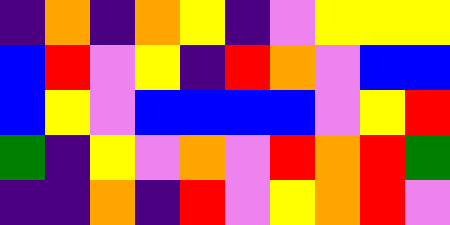[["indigo", "orange", "indigo", "orange", "yellow", "indigo", "violet", "yellow", "yellow", "yellow"], ["blue", "red", "violet", "yellow", "indigo", "red", "orange", "violet", "blue", "blue"], ["blue", "yellow", "violet", "blue", "blue", "blue", "blue", "violet", "yellow", "red"], ["green", "indigo", "yellow", "violet", "orange", "violet", "red", "orange", "red", "green"], ["indigo", "indigo", "orange", "indigo", "red", "violet", "yellow", "orange", "red", "violet"]]